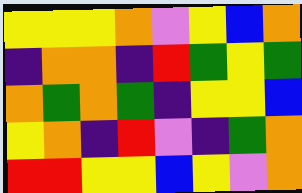[["yellow", "yellow", "yellow", "orange", "violet", "yellow", "blue", "orange"], ["indigo", "orange", "orange", "indigo", "red", "green", "yellow", "green"], ["orange", "green", "orange", "green", "indigo", "yellow", "yellow", "blue"], ["yellow", "orange", "indigo", "red", "violet", "indigo", "green", "orange"], ["red", "red", "yellow", "yellow", "blue", "yellow", "violet", "orange"]]